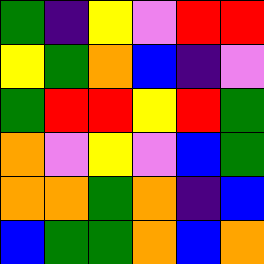[["green", "indigo", "yellow", "violet", "red", "red"], ["yellow", "green", "orange", "blue", "indigo", "violet"], ["green", "red", "red", "yellow", "red", "green"], ["orange", "violet", "yellow", "violet", "blue", "green"], ["orange", "orange", "green", "orange", "indigo", "blue"], ["blue", "green", "green", "orange", "blue", "orange"]]